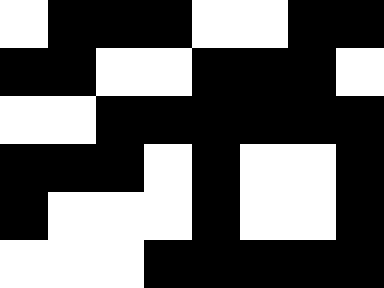[["white", "black", "black", "black", "white", "white", "black", "black"], ["black", "black", "white", "white", "black", "black", "black", "white"], ["white", "white", "black", "black", "black", "black", "black", "black"], ["black", "black", "black", "white", "black", "white", "white", "black"], ["black", "white", "white", "white", "black", "white", "white", "black"], ["white", "white", "white", "black", "black", "black", "black", "black"]]